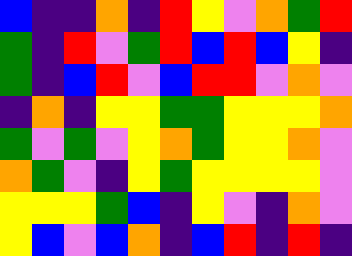[["blue", "indigo", "indigo", "orange", "indigo", "red", "yellow", "violet", "orange", "green", "red"], ["green", "indigo", "red", "violet", "green", "red", "blue", "red", "blue", "yellow", "indigo"], ["green", "indigo", "blue", "red", "violet", "blue", "red", "red", "violet", "orange", "violet"], ["indigo", "orange", "indigo", "yellow", "yellow", "green", "green", "yellow", "yellow", "yellow", "orange"], ["green", "violet", "green", "violet", "yellow", "orange", "green", "yellow", "yellow", "orange", "violet"], ["orange", "green", "violet", "indigo", "yellow", "green", "yellow", "yellow", "yellow", "yellow", "violet"], ["yellow", "yellow", "yellow", "green", "blue", "indigo", "yellow", "violet", "indigo", "orange", "violet"], ["yellow", "blue", "violet", "blue", "orange", "indigo", "blue", "red", "indigo", "red", "indigo"]]